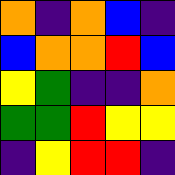[["orange", "indigo", "orange", "blue", "indigo"], ["blue", "orange", "orange", "red", "blue"], ["yellow", "green", "indigo", "indigo", "orange"], ["green", "green", "red", "yellow", "yellow"], ["indigo", "yellow", "red", "red", "indigo"]]